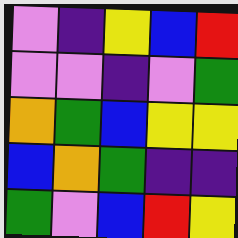[["violet", "indigo", "yellow", "blue", "red"], ["violet", "violet", "indigo", "violet", "green"], ["orange", "green", "blue", "yellow", "yellow"], ["blue", "orange", "green", "indigo", "indigo"], ["green", "violet", "blue", "red", "yellow"]]